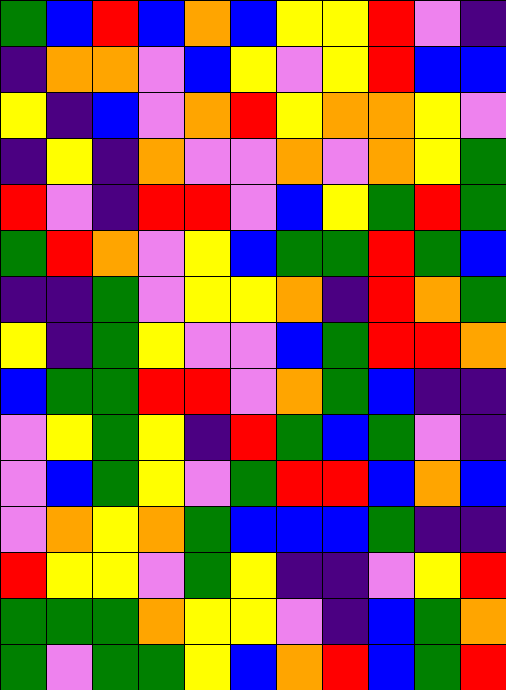[["green", "blue", "red", "blue", "orange", "blue", "yellow", "yellow", "red", "violet", "indigo"], ["indigo", "orange", "orange", "violet", "blue", "yellow", "violet", "yellow", "red", "blue", "blue"], ["yellow", "indigo", "blue", "violet", "orange", "red", "yellow", "orange", "orange", "yellow", "violet"], ["indigo", "yellow", "indigo", "orange", "violet", "violet", "orange", "violet", "orange", "yellow", "green"], ["red", "violet", "indigo", "red", "red", "violet", "blue", "yellow", "green", "red", "green"], ["green", "red", "orange", "violet", "yellow", "blue", "green", "green", "red", "green", "blue"], ["indigo", "indigo", "green", "violet", "yellow", "yellow", "orange", "indigo", "red", "orange", "green"], ["yellow", "indigo", "green", "yellow", "violet", "violet", "blue", "green", "red", "red", "orange"], ["blue", "green", "green", "red", "red", "violet", "orange", "green", "blue", "indigo", "indigo"], ["violet", "yellow", "green", "yellow", "indigo", "red", "green", "blue", "green", "violet", "indigo"], ["violet", "blue", "green", "yellow", "violet", "green", "red", "red", "blue", "orange", "blue"], ["violet", "orange", "yellow", "orange", "green", "blue", "blue", "blue", "green", "indigo", "indigo"], ["red", "yellow", "yellow", "violet", "green", "yellow", "indigo", "indigo", "violet", "yellow", "red"], ["green", "green", "green", "orange", "yellow", "yellow", "violet", "indigo", "blue", "green", "orange"], ["green", "violet", "green", "green", "yellow", "blue", "orange", "red", "blue", "green", "red"]]